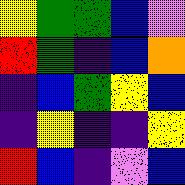[["yellow", "green", "green", "blue", "violet"], ["red", "green", "indigo", "blue", "orange"], ["indigo", "blue", "green", "yellow", "blue"], ["indigo", "yellow", "indigo", "indigo", "yellow"], ["red", "blue", "indigo", "violet", "blue"]]